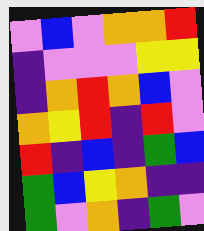[["violet", "blue", "violet", "orange", "orange", "red"], ["indigo", "violet", "violet", "violet", "yellow", "yellow"], ["indigo", "orange", "red", "orange", "blue", "violet"], ["orange", "yellow", "red", "indigo", "red", "violet"], ["red", "indigo", "blue", "indigo", "green", "blue"], ["green", "blue", "yellow", "orange", "indigo", "indigo"], ["green", "violet", "orange", "indigo", "green", "violet"]]